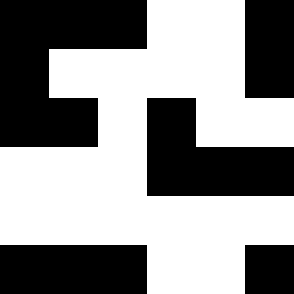[["black", "black", "black", "white", "white", "black"], ["black", "white", "white", "white", "white", "black"], ["black", "black", "white", "black", "white", "white"], ["white", "white", "white", "black", "black", "black"], ["white", "white", "white", "white", "white", "white"], ["black", "black", "black", "white", "white", "black"]]